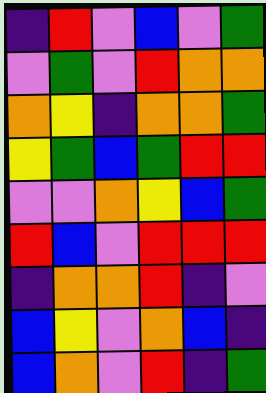[["indigo", "red", "violet", "blue", "violet", "green"], ["violet", "green", "violet", "red", "orange", "orange"], ["orange", "yellow", "indigo", "orange", "orange", "green"], ["yellow", "green", "blue", "green", "red", "red"], ["violet", "violet", "orange", "yellow", "blue", "green"], ["red", "blue", "violet", "red", "red", "red"], ["indigo", "orange", "orange", "red", "indigo", "violet"], ["blue", "yellow", "violet", "orange", "blue", "indigo"], ["blue", "orange", "violet", "red", "indigo", "green"]]